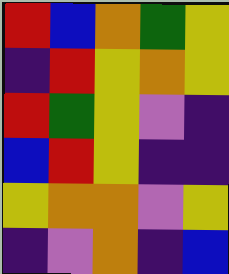[["red", "blue", "orange", "green", "yellow"], ["indigo", "red", "yellow", "orange", "yellow"], ["red", "green", "yellow", "violet", "indigo"], ["blue", "red", "yellow", "indigo", "indigo"], ["yellow", "orange", "orange", "violet", "yellow"], ["indigo", "violet", "orange", "indigo", "blue"]]